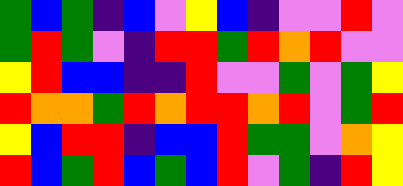[["green", "blue", "green", "indigo", "blue", "violet", "yellow", "blue", "indigo", "violet", "violet", "red", "violet"], ["green", "red", "green", "violet", "indigo", "red", "red", "green", "red", "orange", "red", "violet", "violet"], ["yellow", "red", "blue", "blue", "indigo", "indigo", "red", "violet", "violet", "green", "violet", "green", "yellow"], ["red", "orange", "orange", "green", "red", "orange", "red", "red", "orange", "red", "violet", "green", "red"], ["yellow", "blue", "red", "red", "indigo", "blue", "blue", "red", "green", "green", "violet", "orange", "yellow"], ["red", "blue", "green", "red", "blue", "green", "blue", "red", "violet", "green", "indigo", "red", "yellow"]]